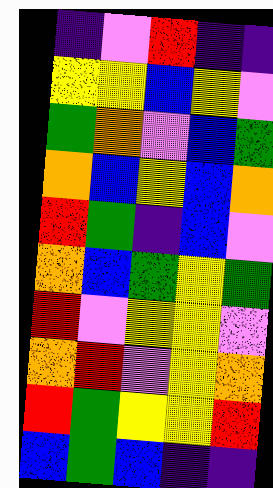[["indigo", "violet", "red", "indigo", "indigo"], ["yellow", "yellow", "blue", "yellow", "violet"], ["green", "orange", "violet", "blue", "green"], ["orange", "blue", "yellow", "blue", "orange"], ["red", "green", "indigo", "blue", "violet"], ["orange", "blue", "green", "yellow", "green"], ["red", "violet", "yellow", "yellow", "violet"], ["orange", "red", "violet", "yellow", "orange"], ["red", "green", "yellow", "yellow", "red"], ["blue", "green", "blue", "indigo", "indigo"]]